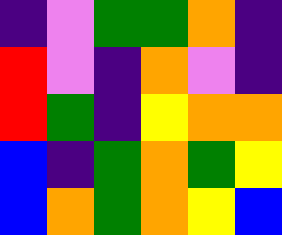[["indigo", "violet", "green", "green", "orange", "indigo"], ["red", "violet", "indigo", "orange", "violet", "indigo"], ["red", "green", "indigo", "yellow", "orange", "orange"], ["blue", "indigo", "green", "orange", "green", "yellow"], ["blue", "orange", "green", "orange", "yellow", "blue"]]